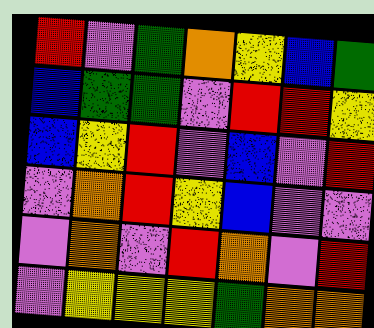[["red", "violet", "green", "orange", "yellow", "blue", "green"], ["blue", "green", "green", "violet", "red", "red", "yellow"], ["blue", "yellow", "red", "violet", "blue", "violet", "red"], ["violet", "orange", "red", "yellow", "blue", "violet", "violet"], ["violet", "orange", "violet", "red", "orange", "violet", "red"], ["violet", "yellow", "yellow", "yellow", "green", "orange", "orange"]]